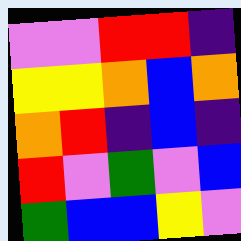[["violet", "violet", "red", "red", "indigo"], ["yellow", "yellow", "orange", "blue", "orange"], ["orange", "red", "indigo", "blue", "indigo"], ["red", "violet", "green", "violet", "blue"], ["green", "blue", "blue", "yellow", "violet"]]